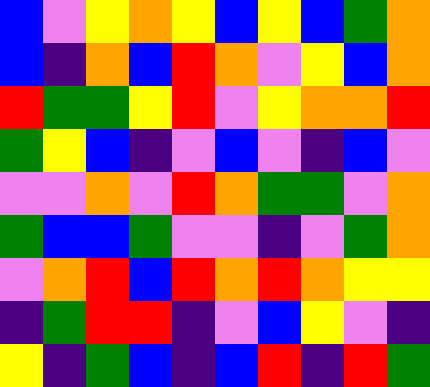[["blue", "violet", "yellow", "orange", "yellow", "blue", "yellow", "blue", "green", "orange"], ["blue", "indigo", "orange", "blue", "red", "orange", "violet", "yellow", "blue", "orange"], ["red", "green", "green", "yellow", "red", "violet", "yellow", "orange", "orange", "red"], ["green", "yellow", "blue", "indigo", "violet", "blue", "violet", "indigo", "blue", "violet"], ["violet", "violet", "orange", "violet", "red", "orange", "green", "green", "violet", "orange"], ["green", "blue", "blue", "green", "violet", "violet", "indigo", "violet", "green", "orange"], ["violet", "orange", "red", "blue", "red", "orange", "red", "orange", "yellow", "yellow"], ["indigo", "green", "red", "red", "indigo", "violet", "blue", "yellow", "violet", "indigo"], ["yellow", "indigo", "green", "blue", "indigo", "blue", "red", "indigo", "red", "green"]]